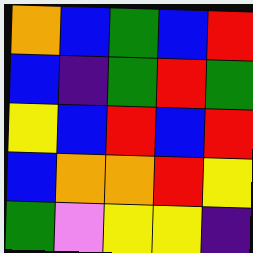[["orange", "blue", "green", "blue", "red"], ["blue", "indigo", "green", "red", "green"], ["yellow", "blue", "red", "blue", "red"], ["blue", "orange", "orange", "red", "yellow"], ["green", "violet", "yellow", "yellow", "indigo"]]